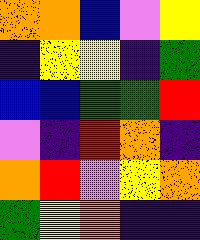[["orange", "orange", "blue", "violet", "yellow"], ["indigo", "yellow", "yellow", "indigo", "green"], ["blue", "blue", "green", "green", "red"], ["violet", "indigo", "red", "orange", "indigo"], ["orange", "red", "violet", "yellow", "orange"], ["green", "yellow", "orange", "indigo", "indigo"]]